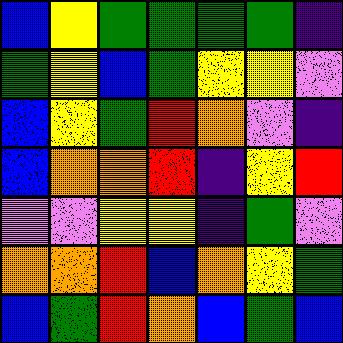[["blue", "yellow", "green", "green", "green", "green", "indigo"], ["green", "yellow", "blue", "green", "yellow", "yellow", "violet"], ["blue", "yellow", "green", "red", "orange", "violet", "indigo"], ["blue", "orange", "orange", "red", "indigo", "yellow", "red"], ["violet", "violet", "yellow", "yellow", "indigo", "green", "violet"], ["orange", "orange", "red", "blue", "orange", "yellow", "green"], ["blue", "green", "red", "orange", "blue", "green", "blue"]]